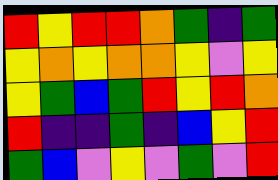[["red", "yellow", "red", "red", "orange", "green", "indigo", "green"], ["yellow", "orange", "yellow", "orange", "orange", "yellow", "violet", "yellow"], ["yellow", "green", "blue", "green", "red", "yellow", "red", "orange"], ["red", "indigo", "indigo", "green", "indigo", "blue", "yellow", "red"], ["green", "blue", "violet", "yellow", "violet", "green", "violet", "red"]]